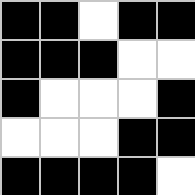[["black", "black", "white", "black", "black"], ["black", "black", "black", "white", "white"], ["black", "white", "white", "white", "black"], ["white", "white", "white", "black", "black"], ["black", "black", "black", "black", "white"]]